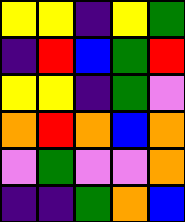[["yellow", "yellow", "indigo", "yellow", "green"], ["indigo", "red", "blue", "green", "red"], ["yellow", "yellow", "indigo", "green", "violet"], ["orange", "red", "orange", "blue", "orange"], ["violet", "green", "violet", "violet", "orange"], ["indigo", "indigo", "green", "orange", "blue"]]